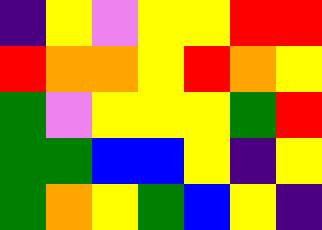[["indigo", "yellow", "violet", "yellow", "yellow", "red", "red"], ["red", "orange", "orange", "yellow", "red", "orange", "yellow"], ["green", "violet", "yellow", "yellow", "yellow", "green", "red"], ["green", "green", "blue", "blue", "yellow", "indigo", "yellow"], ["green", "orange", "yellow", "green", "blue", "yellow", "indigo"]]